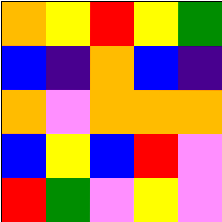[["orange", "yellow", "red", "yellow", "green"], ["blue", "indigo", "orange", "blue", "indigo"], ["orange", "violet", "orange", "orange", "orange"], ["blue", "yellow", "blue", "red", "violet"], ["red", "green", "violet", "yellow", "violet"]]